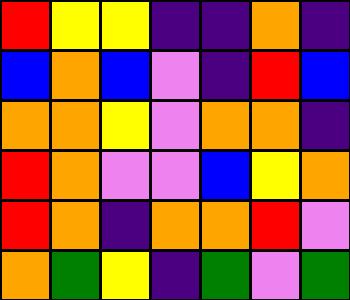[["red", "yellow", "yellow", "indigo", "indigo", "orange", "indigo"], ["blue", "orange", "blue", "violet", "indigo", "red", "blue"], ["orange", "orange", "yellow", "violet", "orange", "orange", "indigo"], ["red", "orange", "violet", "violet", "blue", "yellow", "orange"], ["red", "orange", "indigo", "orange", "orange", "red", "violet"], ["orange", "green", "yellow", "indigo", "green", "violet", "green"]]